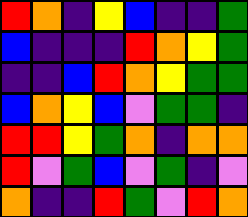[["red", "orange", "indigo", "yellow", "blue", "indigo", "indigo", "green"], ["blue", "indigo", "indigo", "indigo", "red", "orange", "yellow", "green"], ["indigo", "indigo", "blue", "red", "orange", "yellow", "green", "green"], ["blue", "orange", "yellow", "blue", "violet", "green", "green", "indigo"], ["red", "red", "yellow", "green", "orange", "indigo", "orange", "orange"], ["red", "violet", "green", "blue", "violet", "green", "indigo", "violet"], ["orange", "indigo", "indigo", "red", "green", "violet", "red", "orange"]]